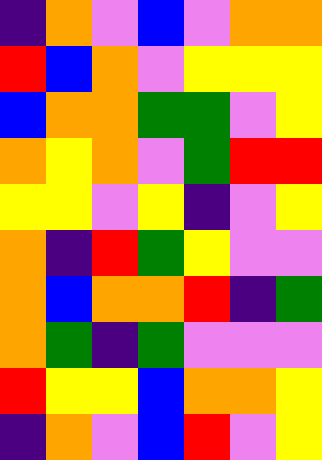[["indigo", "orange", "violet", "blue", "violet", "orange", "orange"], ["red", "blue", "orange", "violet", "yellow", "yellow", "yellow"], ["blue", "orange", "orange", "green", "green", "violet", "yellow"], ["orange", "yellow", "orange", "violet", "green", "red", "red"], ["yellow", "yellow", "violet", "yellow", "indigo", "violet", "yellow"], ["orange", "indigo", "red", "green", "yellow", "violet", "violet"], ["orange", "blue", "orange", "orange", "red", "indigo", "green"], ["orange", "green", "indigo", "green", "violet", "violet", "violet"], ["red", "yellow", "yellow", "blue", "orange", "orange", "yellow"], ["indigo", "orange", "violet", "blue", "red", "violet", "yellow"]]